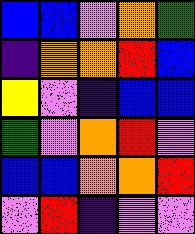[["blue", "blue", "violet", "orange", "green"], ["indigo", "orange", "orange", "red", "blue"], ["yellow", "violet", "indigo", "blue", "blue"], ["green", "violet", "orange", "red", "violet"], ["blue", "blue", "orange", "orange", "red"], ["violet", "red", "indigo", "violet", "violet"]]